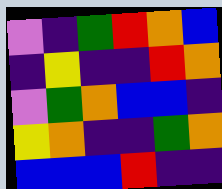[["violet", "indigo", "green", "red", "orange", "blue"], ["indigo", "yellow", "indigo", "indigo", "red", "orange"], ["violet", "green", "orange", "blue", "blue", "indigo"], ["yellow", "orange", "indigo", "indigo", "green", "orange"], ["blue", "blue", "blue", "red", "indigo", "indigo"]]